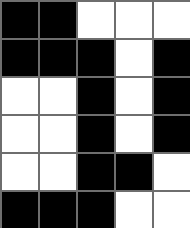[["black", "black", "white", "white", "white"], ["black", "black", "black", "white", "black"], ["white", "white", "black", "white", "black"], ["white", "white", "black", "white", "black"], ["white", "white", "black", "black", "white"], ["black", "black", "black", "white", "white"]]